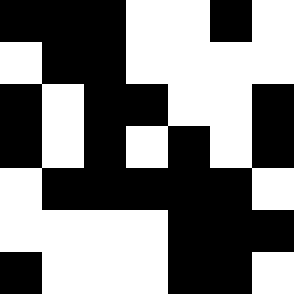[["black", "black", "black", "white", "white", "black", "white"], ["white", "black", "black", "white", "white", "white", "white"], ["black", "white", "black", "black", "white", "white", "black"], ["black", "white", "black", "white", "black", "white", "black"], ["white", "black", "black", "black", "black", "black", "white"], ["white", "white", "white", "white", "black", "black", "black"], ["black", "white", "white", "white", "black", "black", "white"]]